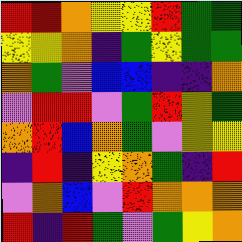[["red", "red", "orange", "yellow", "yellow", "red", "green", "green"], ["yellow", "yellow", "orange", "indigo", "green", "yellow", "green", "green"], ["orange", "green", "violet", "blue", "blue", "indigo", "indigo", "orange"], ["violet", "red", "red", "violet", "green", "red", "yellow", "green"], ["orange", "red", "blue", "orange", "green", "violet", "yellow", "yellow"], ["indigo", "red", "indigo", "yellow", "orange", "green", "indigo", "red"], ["violet", "orange", "blue", "violet", "red", "orange", "orange", "orange"], ["red", "indigo", "red", "green", "violet", "green", "yellow", "orange"]]